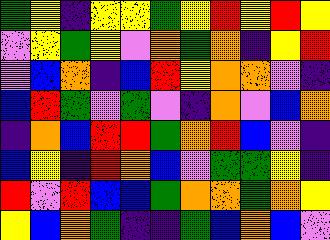[["green", "yellow", "indigo", "yellow", "yellow", "green", "yellow", "red", "yellow", "red", "yellow"], ["violet", "yellow", "green", "yellow", "violet", "orange", "green", "orange", "indigo", "yellow", "red"], ["violet", "blue", "orange", "indigo", "blue", "red", "yellow", "orange", "orange", "violet", "indigo"], ["blue", "red", "green", "violet", "green", "violet", "indigo", "orange", "violet", "blue", "orange"], ["indigo", "orange", "blue", "red", "red", "green", "orange", "red", "blue", "violet", "indigo"], ["blue", "yellow", "indigo", "red", "orange", "blue", "violet", "green", "green", "yellow", "indigo"], ["red", "violet", "red", "blue", "blue", "green", "orange", "orange", "green", "orange", "yellow"], ["yellow", "blue", "orange", "green", "indigo", "indigo", "green", "blue", "orange", "blue", "violet"]]